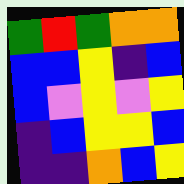[["green", "red", "green", "orange", "orange"], ["blue", "blue", "yellow", "indigo", "blue"], ["blue", "violet", "yellow", "violet", "yellow"], ["indigo", "blue", "yellow", "yellow", "blue"], ["indigo", "indigo", "orange", "blue", "yellow"]]